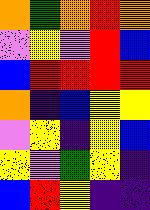[["orange", "green", "orange", "red", "orange"], ["violet", "yellow", "violet", "red", "blue"], ["blue", "red", "red", "red", "red"], ["orange", "indigo", "blue", "yellow", "yellow"], ["violet", "yellow", "indigo", "yellow", "blue"], ["yellow", "violet", "green", "yellow", "indigo"], ["blue", "red", "yellow", "indigo", "indigo"]]